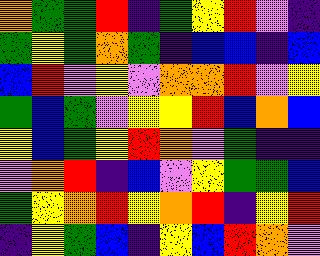[["orange", "green", "green", "red", "indigo", "green", "yellow", "red", "violet", "indigo"], ["green", "yellow", "green", "orange", "green", "indigo", "blue", "blue", "indigo", "blue"], ["blue", "red", "violet", "yellow", "violet", "orange", "orange", "red", "violet", "yellow"], ["green", "blue", "green", "violet", "yellow", "yellow", "red", "blue", "orange", "blue"], ["yellow", "blue", "green", "yellow", "red", "orange", "violet", "green", "indigo", "indigo"], ["violet", "orange", "red", "indigo", "blue", "violet", "yellow", "green", "green", "blue"], ["green", "yellow", "orange", "red", "yellow", "orange", "red", "indigo", "yellow", "red"], ["indigo", "yellow", "green", "blue", "indigo", "yellow", "blue", "red", "orange", "violet"]]